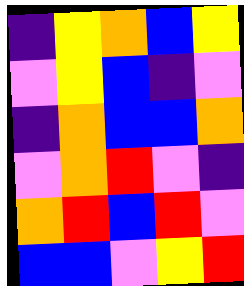[["indigo", "yellow", "orange", "blue", "yellow"], ["violet", "yellow", "blue", "indigo", "violet"], ["indigo", "orange", "blue", "blue", "orange"], ["violet", "orange", "red", "violet", "indigo"], ["orange", "red", "blue", "red", "violet"], ["blue", "blue", "violet", "yellow", "red"]]